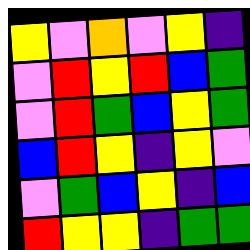[["yellow", "violet", "orange", "violet", "yellow", "indigo"], ["violet", "red", "yellow", "red", "blue", "green"], ["violet", "red", "green", "blue", "yellow", "green"], ["blue", "red", "yellow", "indigo", "yellow", "violet"], ["violet", "green", "blue", "yellow", "indigo", "blue"], ["red", "yellow", "yellow", "indigo", "green", "green"]]